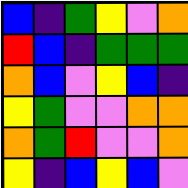[["blue", "indigo", "green", "yellow", "violet", "orange"], ["red", "blue", "indigo", "green", "green", "green"], ["orange", "blue", "violet", "yellow", "blue", "indigo"], ["yellow", "green", "violet", "violet", "orange", "orange"], ["orange", "green", "red", "violet", "violet", "orange"], ["yellow", "indigo", "blue", "yellow", "blue", "violet"]]